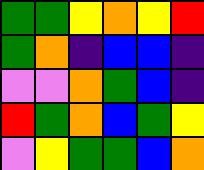[["green", "green", "yellow", "orange", "yellow", "red"], ["green", "orange", "indigo", "blue", "blue", "indigo"], ["violet", "violet", "orange", "green", "blue", "indigo"], ["red", "green", "orange", "blue", "green", "yellow"], ["violet", "yellow", "green", "green", "blue", "orange"]]